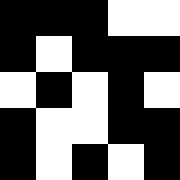[["black", "black", "black", "white", "white"], ["black", "white", "black", "black", "black"], ["white", "black", "white", "black", "white"], ["black", "white", "white", "black", "black"], ["black", "white", "black", "white", "black"]]